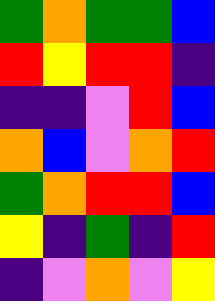[["green", "orange", "green", "green", "blue"], ["red", "yellow", "red", "red", "indigo"], ["indigo", "indigo", "violet", "red", "blue"], ["orange", "blue", "violet", "orange", "red"], ["green", "orange", "red", "red", "blue"], ["yellow", "indigo", "green", "indigo", "red"], ["indigo", "violet", "orange", "violet", "yellow"]]